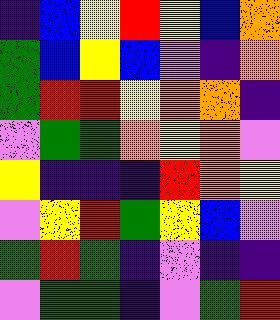[["indigo", "blue", "yellow", "red", "yellow", "blue", "orange"], ["green", "blue", "yellow", "blue", "violet", "indigo", "orange"], ["green", "red", "red", "yellow", "orange", "orange", "indigo"], ["violet", "green", "green", "orange", "yellow", "orange", "violet"], ["yellow", "indigo", "indigo", "indigo", "red", "orange", "yellow"], ["violet", "yellow", "red", "green", "yellow", "blue", "violet"], ["green", "red", "green", "indigo", "violet", "indigo", "indigo"], ["violet", "green", "green", "indigo", "violet", "green", "red"]]